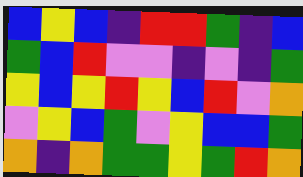[["blue", "yellow", "blue", "indigo", "red", "red", "green", "indigo", "blue"], ["green", "blue", "red", "violet", "violet", "indigo", "violet", "indigo", "green"], ["yellow", "blue", "yellow", "red", "yellow", "blue", "red", "violet", "orange"], ["violet", "yellow", "blue", "green", "violet", "yellow", "blue", "blue", "green"], ["orange", "indigo", "orange", "green", "green", "yellow", "green", "red", "orange"]]